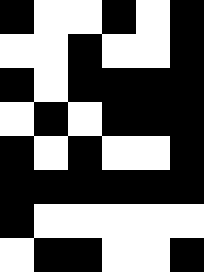[["black", "white", "white", "black", "white", "black"], ["white", "white", "black", "white", "white", "black"], ["black", "white", "black", "black", "black", "black"], ["white", "black", "white", "black", "black", "black"], ["black", "white", "black", "white", "white", "black"], ["black", "black", "black", "black", "black", "black"], ["black", "white", "white", "white", "white", "white"], ["white", "black", "black", "white", "white", "black"]]